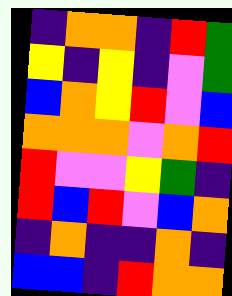[["indigo", "orange", "orange", "indigo", "red", "green"], ["yellow", "indigo", "yellow", "indigo", "violet", "green"], ["blue", "orange", "yellow", "red", "violet", "blue"], ["orange", "orange", "orange", "violet", "orange", "red"], ["red", "violet", "violet", "yellow", "green", "indigo"], ["red", "blue", "red", "violet", "blue", "orange"], ["indigo", "orange", "indigo", "indigo", "orange", "indigo"], ["blue", "blue", "indigo", "red", "orange", "orange"]]